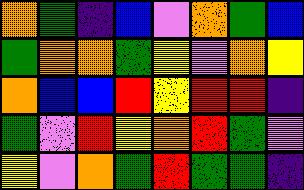[["orange", "green", "indigo", "blue", "violet", "orange", "green", "blue"], ["green", "orange", "orange", "green", "yellow", "violet", "orange", "yellow"], ["orange", "blue", "blue", "red", "yellow", "red", "red", "indigo"], ["green", "violet", "red", "yellow", "orange", "red", "green", "violet"], ["yellow", "violet", "orange", "green", "red", "green", "green", "indigo"]]